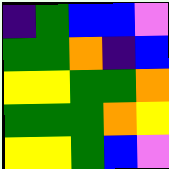[["indigo", "green", "blue", "blue", "violet"], ["green", "green", "orange", "indigo", "blue"], ["yellow", "yellow", "green", "green", "orange"], ["green", "green", "green", "orange", "yellow"], ["yellow", "yellow", "green", "blue", "violet"]]